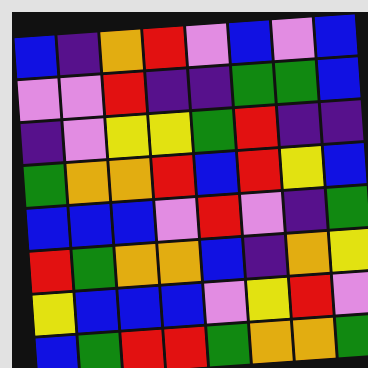[["blue", "indigo", "orange", "red", "violet", "blue", "violet", "blue"], ["violet", "violet", "red", "indigo", "indigo", "green", "green", "blue"], ["indigo", "violet", "yellow", "yellow", "green", "red", "indigo", "indigo"], ["green", "orange", "orange", "red", "blue", "red", "yellow", "blue"], ["blue", "blue", "blue", "violet", "red", "violet", "indigo", "green"], ["red", "green", "orange", "orange", "blue", "indigo", "orange", "yellow"], ["yellow", "blue", "blue", "blue", "violet", "yellow", "red", "violet"], ["blue", "green", "red", "red", "green", "orange", "orange", "green"]]